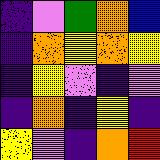[["indigo", "violet", "green", "orange", "blue"], ["indigo", "orange", "yellow", "orange", "yellow"], ["indigo", "yellow", "violet", "indigo", "violet"], ["indigo", "orange", "indigo", "yellow", "indigo"], ["yellow", "violet", "indigo", "orange", "red"]]